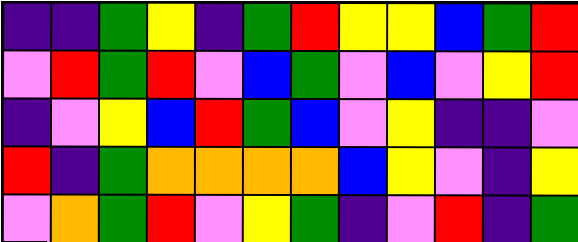[["indigo", "indigo", "green", "yellow", "indigo", "green", "red", "yellow", "yellow", "blue", "green", "red"], ["violet", "red", "green", "red", "violet", "blue", "green", "violet", "blue", "violet", "yellow", "red"], ["indigo", "violet", "yellow", "blue", "red", "green", "blue", "violet", "yellow", "indigo", "indigo", "violet"], ["red", "indigo", "green", "orange", "orange", "orange", "orange", "blue", "yellow", "violet", "indigo", "yellow"], ["violet", "orange", "green", "red", "violet", "yellow", "green", "indigo", "violet", "red", "indigo", "green"]]